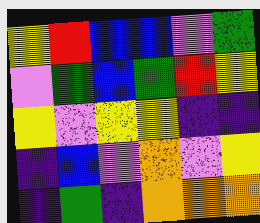[["yellow", "red", "blue", "blue", "violet", "green"], ["violet", "green", "blue", "green", "red", "yellow"], ["yellow", "violet", "yellow", "yellow", "indigo", "indigo"], ["indigo", "blue", "violet", "orange", "violet", "yellow"], ["indigo", "green", "indigo", "orange", "orange", "orange"]]